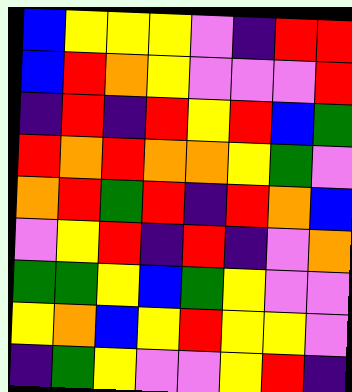[["blue", "yellow", "yellow", "yellow", "violet", "indigo", "red", "red"], ["blue", "red", "orange", "yellow", "violet", "violet", "violet", "red"], ["indigo", "red", "indigo", "red", "yellow", "red", "blue", "green"], ["red", "orange", "red", "orange", "orange", "yellow", "green", "violet"], ["orange", "red", "green", "red", "indigo", "red", "orange", "blue"], ["violet", "yellow", "red", "indigo", "red", "indigo", "violet", "orange"], ["green", "green", "yellow", "blue", "green", "yellow", "violet", "violet"], ["yellow", "orange", "blue", "yellow", "red", "yellow", "yellow", "violet"], ["indigo", "green", "yellow", "violet", "violet", "yellow", "red", "indigo"]]